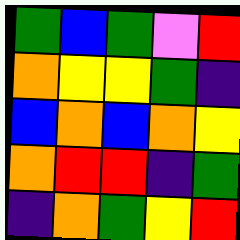[["green", "blue", "green", "violet", "red"], ["orange", "yellow", "yellow", "green", "indigo"], ["blue", "orange", "blue", "orange", "yellow"], ["orange", "red", "red", "indigo", "green"], ["indigo", "orange", "green", "yellow", "red"]]